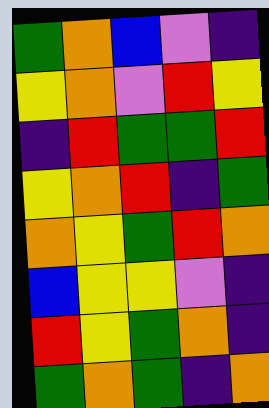[["green", "orange", "blue", "violet", "indigo"], ["yellow", "orange", "violet", "red", "yellow"], ["indigo", "red", "green", "green", "red"], ["yellow", "orange", "red", "indigo", "green"], ["orange", "yellow", "green", "red", "orange"], ["blue", "yellow", "yellow", "violet", "indigo"], ["red", "yellow", "green", "orange", "indigo"], ["green", "orange", "green", "indigo", "orange"]]